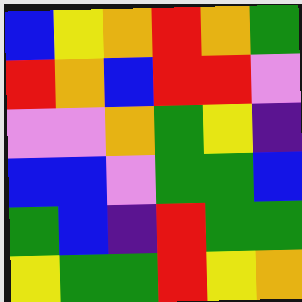[["blue", "yellow", "orange", "red", "orange", "green"], ["red", "orange", "blue", "red", "red", "violet"], ["violet", "violet", "orange", "green", "yellow", "indigo"], ["blue", "blue", "violet", "green", "green", "blue"], ["green", "blue", "indigo", "red", "green", "green"], ["yellow", "green", "green", "red", "yellow", "orange"]]